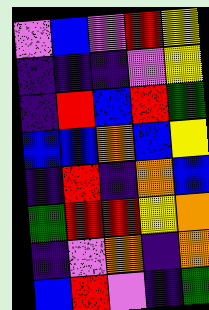[["violet", "blue", "violet", "red", "yellow"], ["indigo", "indigo", "indigo", "violet", "yellow"], ["indigo", "red", "blue", "red", "green"], ["blue", "blue", "orange", "blue", "yellow"], ["indigo", "red", "indigo", "orange", "blue"], ["green", "red", "red", "yellow", "orange"], ["indigo", "violet", "orange", "indigo", "orange"], ["blue", "red", "violet", "indigo", "green"]]